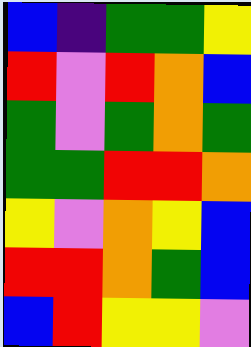[["blue", "indigo", "green", "green", "yellow"], ["red", "violet", "red", "orange", "blue"], ["green", "violet", "green", "orange", "green"], ["green", "green", "red", "red", "orange"], ["yellow", "violet", "orange", "yellow", "blue"], ["red", "red", "orange", "green", "blue"], ["blue", "red", "yellow", "yellow", "violet"]]